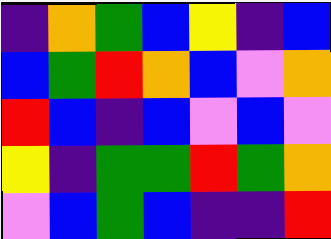[["indigo", "orange", "green", "blue", "yellow", "indigo", "blue"], ["blue", "green", "red", "orange", "blue", "violet", "orange"], ["red", "blue", "indigo", "blue", "violet", "blue", "violet"], ["yellow", "indigo", "green", "green", "red", "green", "orange"], ["violet", "blue", "green", "blue", "indigo", "indigo", "red"]]